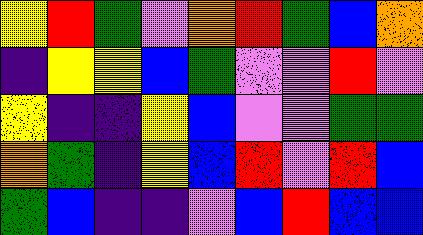[["yellow", "red", "green", "violet", "orange", "red", "green", "blue", "orange"], ["indigo", "yellow", "yellow", "blue", "green", "violet", "violet", "red", "violet"], ["yellow", "indigo", "indigo", "yellow", "blue", "violet", "violet", "green", "green"], ["orange", "green", "indigo", "yellow", "blue", "red", "violet", "red", "blue"], ["green", "blue", "indigo", "indigo", "violet", "blue", "red", "blue", "blue"]]